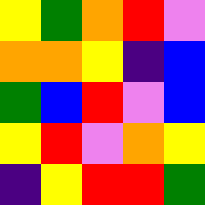[["yellow", "green", "orange", "red", "violet"], ["orange", "orange", "yellow", "indigo", "blue"], ["green", "blue", "red", "violet", "blue"], ["yellow", "red", "violet", "orange", "yellow"], ["indigo", "yellow", "red", "red", "green"]]